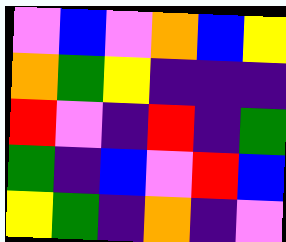[["violet", "blue", "violet", "orange", "blue", "yellow"], ["orange", "green", "yellow", "indigo", "indigo", "indigo"], ["red", "violet", "indigo", "red", "indigo", "green"], ["green", "indigo", "blue", "violet", "red", "blue"], ["yellow", "green", "indigo", "orange", "indigo", "violet"]]